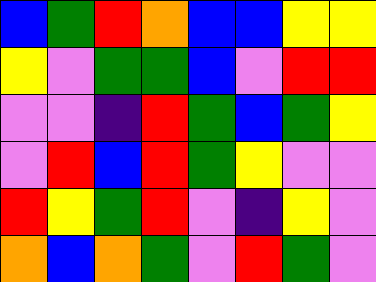[["blue", "green", "red", "orange", "blue", "blue", "yellow", "yellow"], ["yellow", "violet", "green", "green", "blue", "violet", "red", "red"], ["violet", "violet", "indigo", "red", "green", "blue", "green", "yellow"], ["violet", "red", "blue", "red", "green", "yellow", "violet", "violet"], ["red", "yellow", "green", "red", "violet", "indigo", "yellow", "violet"], ["orange", "blue", "orange", "green", "violet", "red", "green", "violet"]]